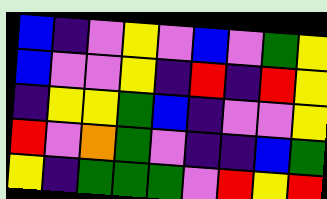[["blue", "indigo", "violet", "yellow", "violet", "blue", "violet", "green", "yellow"], ["blue", "violet", "violet", "yellow", "indigo", "red", "indigo", "red", "yellow"], ["indigo", "yellow", "yellow", "green", "blue", "indigo", "violet", "violet", "yellow"], ["red", "violet", "orange", "green", "violet", "indigo", "indigo", "blue", "green"], ["yellow", "indigo", "green", "green", "green", "violet", "red", "yellow", "red"]]